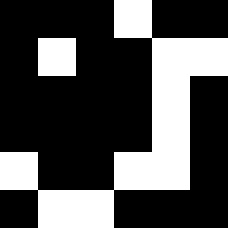[["black", "black", "black", "white", "black", "black"], ["black", "white", "black", "black", "white", "white"], ["black", "black", "black", "black", "white", "black"], ["black", "black", "black", "black", "white", "black"], ["white", "black", "black", "white", "white", "black"], ["black", "white", "white", "black", "black", "black"]]